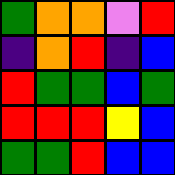[["green", "orange", "orange", "violet", "red"], ["indigo", "orange", "red", "indigo", "blue"], ["red", "green", "green", "blue", "green"], ["red", "red", "red", "yellow", "blue"], ["green", "green", "red", "blue", "blue"]]